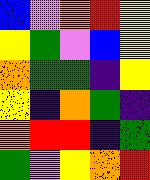[["blue", "violet", "orange", "red", "yellow"], ["yellow", "green", "violet", "blue", "yellow"], ["orange", "green", "green", "indigo", "yellow"], ["yellow", "indigo", "orange", "green", "indigo"], ["orange", "red", "red", "indigo", "green"], ["green", "violet", "yellow", "orange", "red"]]